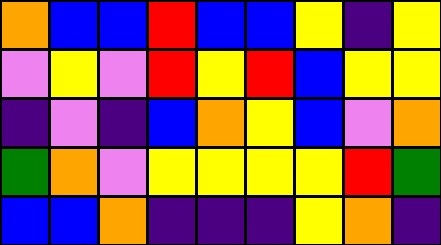[["orange", "blue", "blue", "red", "blue", "blue", "yellow", "indigo", "yellow"], ["violet", "yellow", "violet", "red", "yellow", "red", "blue", "yellow", "yellow"], ["indigo", "violet", "indigo", "blue", "orange", "yellow", "blue", "violet", "orange"], ["green", "orange", "violet", "yellow", "yellow", "yellow", "yellow", "red", "green"], ["blue", "blue", "orange", "indigo", "indigo", "indigo", "yellow", "orange", "indigo"]]